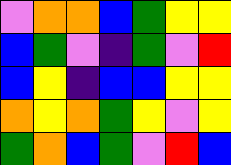[["violet", "orange", "orange", "blue", "green", "yellow", "yellow"], ["blue", "green", "violet", "indigo", "green", "violet", "red"], ["blue", "yellow", "indigo", "blue", "blue", "yellow", "yellow"], ["orange", "yellow", "orange", "green", "yellow", "violet", "yellow"], ["green", "orange", "blue", "green", "violet", "red", "blue"]]